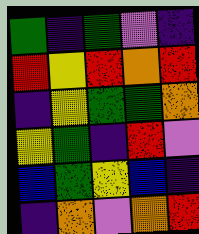[["green", "indigo", "green", "violet", "indigo"], ["red", "yellow", "red", "orange", "red"], ["indigo", "yellow", "green", "green", "orange"], ["yellow", "green", "indigo", "red", "violet"], ["blue", "green", "yellow", "blue", "indigo"], ["indigo", "orange", "violet", "orange", "red"]]